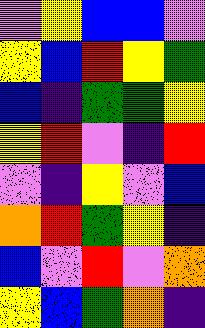[["violet", "yellow", "blue", "blue", "violet"], ["yellow", "blue", "red", "yellow", "green"], ["blue", "indigo", "green", "green", "yellow"], ["yellow", "red", "violet", "indigo", "red"], ["violet", "indigo", "yellow", "violet", "blue"], ["orange", "red", "green", "yellow", "indigo"], ["blue", "violet", "red", "violet", "orange"], ["yellow", "blue", "green", "orange", "indigo"]]